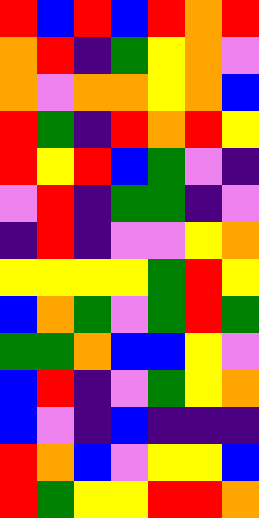[["red", "blue", "red", "blue", "red", "orange", "red"], ["orange", "red", "indigo", "green", "yellow", "orange", "violet"], ["orange", "violet", "orange", "orange", "yellow", "orange", "blue"], ["red", "green", "indigo", "red", "orange", "red", "yellow"], ["red", "yellow", "red", "blue", "green", "violet", "indigo"], ["violet", "red", "indigo", "green", "green", "indigo", "violet"], ["indigo", "red", "indigo", "violet", "violet", "yellow", "orange"], ["yellow", "yellow", "yellow", "yellow", "green", "red", "yellow"], ["blue", "orange", "green", "violet", "green", "red", "green"], ["green", "green", "orange", "blue", "blue", "yellow", "violet"], ["blue", "red", "indigo", "violet", "green", "yellow", "orange"], ["blue", "violet", "indigo", "blue", "indigo", "indigo", "indigo"], ["red", "orange", "blue", "violet", "yellow", "yellow", "blue"], ["red", "green", "yellow", "yellow", "red", "red", "orange"]]